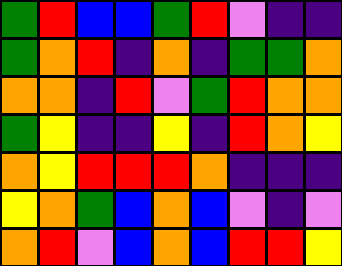[["green", "red", "blue", "blue", "green", "red", "violet", "indigo", "indigo"], ["green", "orange", "red", "indigo", "orange", "indigo", "green", "green", "orange"], ["orange", "orange", "indigo", "red", "violet", "green", "red", "orange", "orange"], ["green", "yellow", "indigo", "indigo", "yellow", "indigo", "red", "orange", "yellow"], ["orange", "yellow", "red", "red", "red", "orange", "indigo", "indigo", "indigo"], ["yellow", "orange", "green", "blue", "orange", "blue", "violet", "indigo", "violet"], ["orange", "red", "violet", "blue", "orange", "blue", "red", "red", "yellow"]]